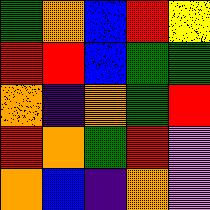[["green", "orange", "blue", "red", "yellow"], ["red", "red", "blue", "green", "green"], ["orange", "indigo", "orange", "green", "red"], ["red", "orange", "green", "red", "violet"], ["orange", "blue", "indigo", "orange", "violet"]]